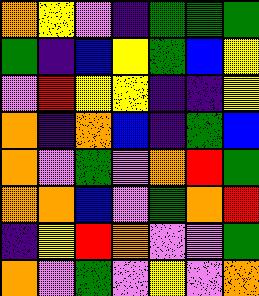[["orange", "yellow", "violet", "indigo", "green", "green", "green"], ["green", "indigo", "blue", "yellow", "green", "blue", "yellow"], ["violet", "red", "yellow", "yellow", "indigo", "indigo", "yellow"], ["orange", "indigo", "orange", "blue", "indigo", "green", "blue"], ["orange", "violet", "green", "violet", "orange", "red", "green"], ["orange", "orange", "blue", "violet", "green", "orange", "red"], ["indigo", "yellow", "red", "orange", "violet", "violet", "green"], ["orange", "violet", "green", "violet", "yellow", "violet", "orange"]]